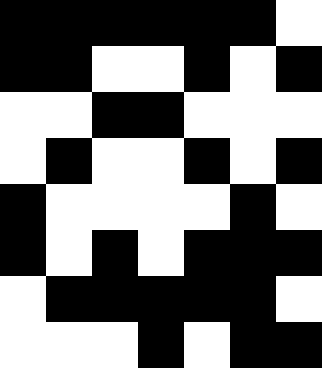[["black", "black", "black", "black", "black", "black", "white"], ["black", "black", "white", "white", "black", "white", "black"], ["white", "white", "black", "black", "white", "white", "white"], ["white", "black", "white", "white", "black", "white", "black"], ["black", "white", "white", "white", "white", "black", "white"], ["black", "white", "black", "white", "black", "black", "black"], ["white", "black", "black", "black", "black", "black", "white"], ["white", "white", "white", "black", "white", "black", "black"]]